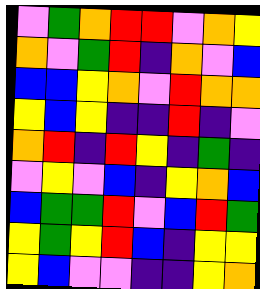[["violet", "green", "orange", "red", "red", "violet", "orange", "yellow"], ["orange", "violet", "green", "red", "indigo", "orange", "violet", "blue"], ["blue", "blue", "yellow", "orange", "violet", "red", "orange", "orange"], ["yellow", "blue", "yellow", "indigo", "indigo", "red", "indigo", "violet"], ["orange", "red", "indigo", "red", "yellow", "indigo", "green", "indigo"], ["violet", "yellow", "violet", "blue", "indigo", "yellow", "orange", "blue"], ["blue", "green", "green", "red", "violet", "blue", "red", "green"], ["yellow", "green", "yellow", "red", "blue", "indigo", "yellow", "yellow"], ["yellow", "blue", "violet", "violet", "indigo", "indigo", "yellow", "orange"]]